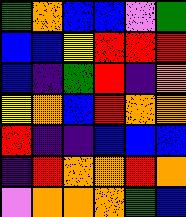[["green", "orange", "blue", "blue", "violet", "green"], ["blue", "blue", "yellow", "red", "red", "red"], ["blue", "indigo", "green", "red", "indigo", "orange"], ["yellow", "orange", "blue", "red", "orange", "orange"], ["red", "indigo", "indigo", "blue", "blue", "blue"], ["indigo", "red", "orange", "orange", "red", "orange"], ["violet", "orange", "orange", "orange", "green", "blue"]]